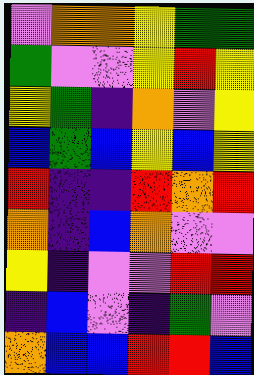[["violet", "orange", "orange", "yellow", "green", "green"], ["green", "violet", "violet", "yellow", "red", "yellow"], ["yellow", "green", "indigo", "orange", "violet", "yellow"], ["blue", "green", "blue", "yellow", "blue", "yellow"], ["red", "indigo", "indigo", "red", "orange", "red"], ["orange", "indigo", "blue", "orange", "violet", "violet"], ["yellow", "indigo", "violet", "violet", "red", "red"], ["indigo", "blue", "violet", "indigo", "green", "violet"], ["orange", "blue", "blue", "red", "red", "blue"]]